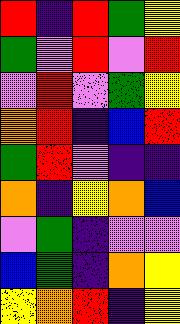[["red", "indigo", "red", "green", "yellow"], ["green", "violet", "red", "violet", "red"], ["violet", "red", "violet", "green", "yellow"], ["orange", "red", "indigo", "blue", "red"], ["green", "red", "violet", "indigo", "indigo"], ["orange", "indigo", "yellow", "orange", "blue"], ["violet", "green", "indigo", "violet", "violet"], ["blue", "green", "indigo", "orange", "yellow"], ["yellow", "orange", "red", "indigo", "yellow"]]